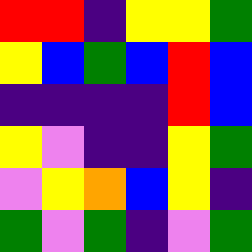[["red", "red", "indigo", "yellow", "yellow", "green"], ["yellow", "blue", "green", "blue", "red", "blue"], ["indigo", "indigo", "indigo", "indigo", "red", "blue"], ["yellow", "violet", "indigo", "indigo", "yellow", "green"], ["violet", "yellow", "orange", "blue", "yellow", "indigo"], ["green", "violet", "green", "indigo", "violet", "green"]]